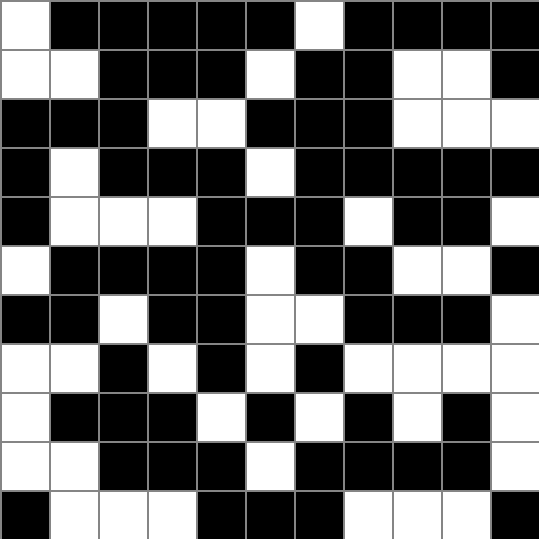[["white", "black", "black", "black", "black", "black", "white", "black", "black", "black", "black"], ["white", "white", "black", "black", "black", "white", "black", "black", "white", "white", "black"], ["black", "black", "black", "white", "white", "black", "black", "black", "white", "white", "white"], ["black", "white", "black", "black", "black", "white", "black", "black", "black", "black", "black"], ["black", "white", "white", "white", "black", "black", "black", "white", "black", "black", "white"], ["white", "black", "black", "black", "black", "white", "black", "black", "white", "white", "black"], ["black", "black", "white", "black", "black", "white", "white", "black", "black", "black", "white"], ["white", "white", "black", "white", "black", "white", "black", "white", "white", "white", "white"], ["white", "black", "black", "black", "white", "black", "white", "black", "white", "black", "white"], ["white", "white", "black", "black", "black", "white", "black", "black", "black", "black", "white"], ["black", "white", "white", "white", "black", "black", "black", "white", "white", "white", "black"]]